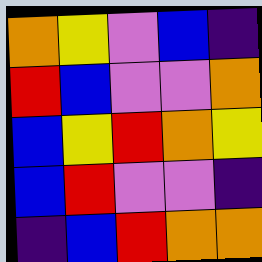[["orange", "yellow", "violet", "blue", "indigo"], ["red", "blue", "violet", "violet", "orange"], ["blue", "yellow", "red", "orange", "yellow"], ["blue", "red", "violet", "violet", "indigo"], ["indigo", "blue", "red", "orange", "orange"]]